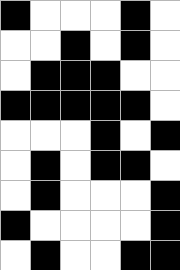[["black", "white", "white", "white", "black", "white"], ["white", "white", "black", "white", "black", "white"], ["white", "black", "black", "black", "white", "white"], ["black", "black", "black", "black", "black", "white"], ["white", "white", "white", "black", "white", "black"], ["white", "black", "white", "black", "black", "white"], ["white", "black", "white", "white", "white", "black"], ["black", "white", "white", "white", "white", "black"], ["white", "black", "white", "white", "black", "black"]]